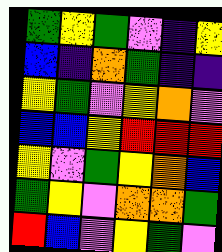[["green", "yellow", "green", "violet", "indigo", "yellow"], ["blue", "indigo", "orange", "green", "indigo", "indigo"], ["yellow", "green", "violet", "yellow", "orange", "violet"], ["blue", "blue", "yellow", "red", "red", "red"], ["yellow", "violet", "green", "yellow", "orange", "blue"], ["green", "yellow", "violet", "orange", "orange", "green"], ["red", "blue", "violet", "yellow", "green", "violet"]]